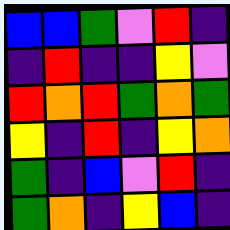[["blue", "blue", "green", "violet", "red", "indigo"], ["indigo", "red", "indigo", "indigo", "yellow", "violet"], ["red", "orange", "red", "green", "orange", "green"], ["yellow", "indigo", "red", "indigo", "yellow", "orange"], ["green", "indigo", "blue", "violet", "red", "indigo"], ["green", "orange", "indigo", "yellow", "blue", "indigo"]]